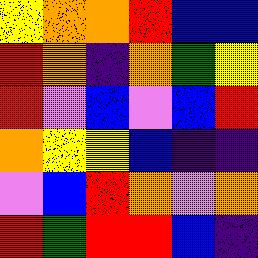[["yellow", "orange", "orange", "red", "blue", "blue"], ["red", "orange", "indigo", "orange", "green", "yellow"], ["red", "violet", "blue", "violet", "blue", "red"], ["orange", "yellow", "yellow", "blue", "indigo", "indigo"], ["violet", "blue", "red", "orange", "violet", "orange"], ["red", "green", "red", "red", "blue", "indigo"]]